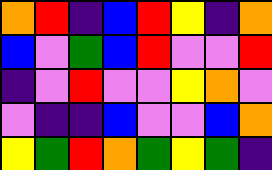[["orange", "red", "indigo", "blue", "red", "yellow", "indigo", "orange"], ["blue", "violet", "green", "blue", "red", "violet", "violet", "red"], ["indigo", "violet", "red", "violet", "violet", "yellow", "orange", "violet"], ["violet", "indigo", "indigo", "blue", "violet", "violet", "blue", "orange"], ["yellow", "green", "red", "orange", "green", "yellow", "green", "indigo"]]